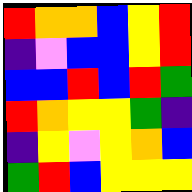[["red", "orange", "orange", "blue", "yellow", "red"], ["indigo", "violet", "blue", "blue", "yellow", "red"], ["blue", "blue", "red", "blue", "red", "green"], ["red", "orange", "yellow", "yellow", "green", "indigo"], ["indigo", "yellow", "violet", "yellow", "orange", "blue"], ["green", "red", "blue", "yellow", "yellow", "yellow"]]